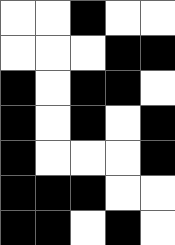[["white", "white", "black", "white", "white"], ["white", "white", "white", "black", "black"], ["black", "white", "black", "black", "white"], ["black", "white", "black", "white", "black"], ["black", "white", "white", "white", "black"], ["black", "black", "black", "white", "white"], ["black", "black", "white", "black", "white"]]